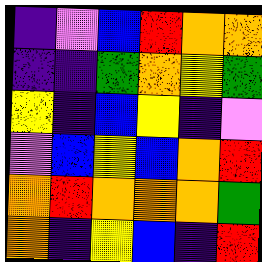[["indigo", "violet", "blue", "red", "orange", "orange"], ["indigo", "indigo", "green", "orange", "yellow", "green"], ["yellow", "indigo", "blue", "yellow", "indigo", "violet"], ["violet", "blue", "yellow", "blue", "orange", "red"], ["orange", "red", "orange", "orange", "orange", "green"], ["orange", "indigo", "yellow", "blue", "indigo", "red"]]